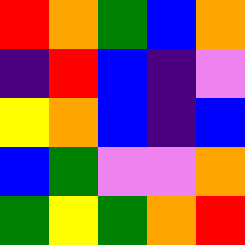[["red", "orange", "green", "blue", "orange"], ["indigo", "red", "blue", "indigo", "violet"], ["yellow", "orange", "blue", "indigo", "blue"], ["blue", "green", "violet", "violet", "orange"], ["green", "yellow", "green", "orange", "red"]]